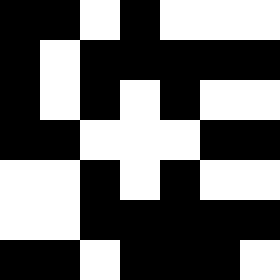[["black", "black", "white", "black", "white", "white", "white"], ["black", "white", "black", "black", "black", "black", "black"], ["black", "white", "black", "white", "black", "white", "white"], ["black", "black", "white", "white", "white", "black", "black"], ["white", "white", "black", "white", "black", "white", "white"], ["white", "white", "black", "black", "black", "black", "black"], ["black", "black", "white", "black", "black", "black", "white"]]